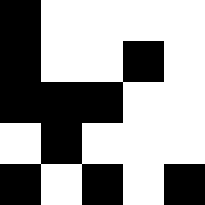[["black", "white", "white", "white", "white"], ["black", "white", "white", "black", "white"], ["black", "black", "black", "white", "white"], ["white", "black", "white", "white", "white"], ["black", "white", "black", "white", "black"]]